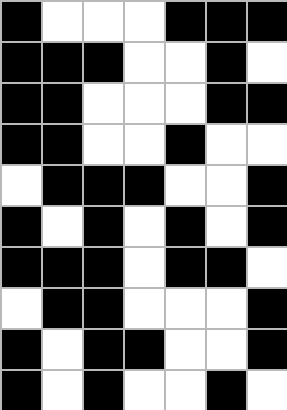[["black", "white", "white", "white", "black", "black", "black"], ["black", "black", "black", "white", "white", "black", "white"], ["black", "black", "white", "white", "white", "black", "black"], ["black", "black", "white", "white", "black", "white", "white"], ["white", "black", "black", "black", "white", "white", "black"], ["black", "white", "black", "white", "black", "white", "black"], ["black", "black", "black", "white", "black", "black", "white"], ["white", "black", "black", "white", "white", "white", "black"], ["black", "white", "black", "black", "white", "white", "black"], ["black", "white", "black", "white", "white", "black", "white"]]